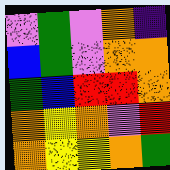[["violet", "green", "violet", "orange", "indigo"], ["blue", "green", "violet", "orange", "orange"], ["green", "blue", "red", "red", "orange"], ["orange", "yellow", "orange", "violet", "red"], ["orange", "yellow", "yellow", "orange", "green"]]